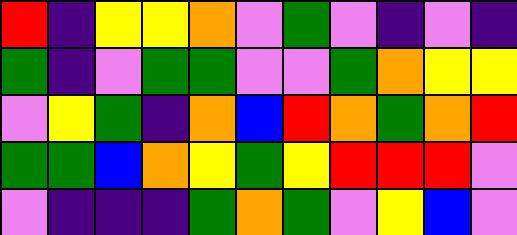[["red", "indigo", "yellow", "yellow", "orange", "violet", "green", "violet", "indigo", "violet", "indigo"], ["green", "indigo", "violet", "green", "green", "violet", "violet", "green", "orange", "yellow", "yellow"], ["violet", "yellow", "green", "indigo", "orange", "blue", "red", "orange", "green", "orange", "red"], ["green", "green", "blue", "orange", "yellow", "green", "yellow", "red", "red", "red", "violet"], ["violet", "indigo", "indigo", "indigo", "green", "orange", "green", "violet", "yellow", "blue", "violet"]]